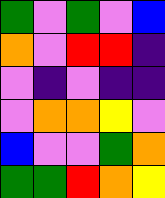[["green", "violet", "green", "violet", "blue"], ["orange", "violet", "red", "red", "indigo"], ["violet", "indigo", "violet", "indigo", "indigo"], ["violet", "orange", "orange", "yellow", "violet"], ["blue", "violet", "violet", "green", "orange"], ["green", "green", "red", "orange", "yellow"]]